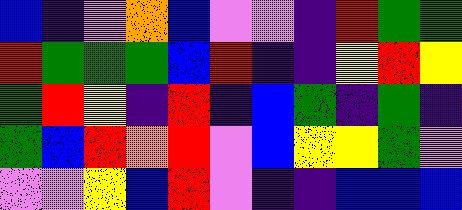[["blue", "indigo", "violet", "orange", "blue", "violet", "violet", "indigo", "red", "green", "green"], ["red", "green", "green", "green", "blue", "red", "indigo", "indigo", "yellow", "red", "yellow"], ["green", "red", "yellow", "indigo", "red", "indigo", "blue", "green", "indigo", "green", "indigo"], ["green", "blue", "red", "orange", "red", "violet", "blue", "yellow", "yellow", "green", "violet"], ["violet", "violet", "yellow", "blue", "red", "violet", "indigo", "indigo", "blue", "blue", "blue"]]